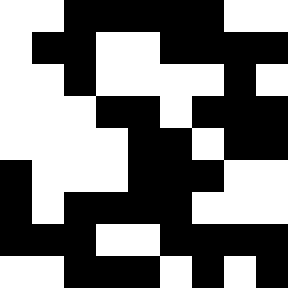[["white", "white", "black", "black", "black", "black", "black", "white", "white"], ["white", "black", "black", "white", "white", "black", "black", "black", "black"], ["white", "white", "black", "white", "white", "white", "white", "black", "white"], ["white", "white", "white", "black", "black", "white", "black", "black", "black"], ["white", "white", "white", "white", "black", "black", "white", "black", "black"], ["black", "white", "white", "white", "black", "black", "black", "white", "white"], ["black", "white", "black", "black", "black", "black", "white", "white", "white"], ["black", "black", "black", "white", "white", "black", "black", "black", "black"], ["white", "white", "black", "black", "black", "white", "black", "white", "black"]]